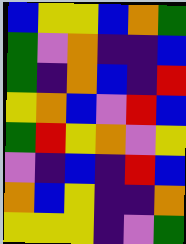[["blue", "yellow", "yellow", "blue", "orange", "green"], ["green", "violet", "orange", "indigo", "indigo", "blue"], ["green", "indigo", "orange", "blue", "indigo", "red"], ["yellow", "orange", "blue", "violet", "red", "blue"], ["green", "red", "yellow", "orange", "violet", "yellow"], ["violet", "indigo", "blue", "indigo", "red", "blue"], ["orange", "blue", "yellow", "indigo", "indigo", "orange"], ["yellow", "yellow", "yellow", "indigo", "violet", "green"]]